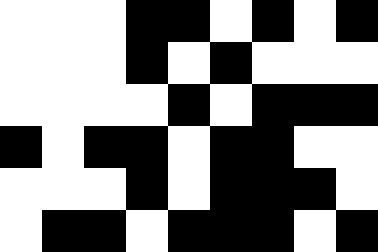[["white", "white", "white", "black", "black", "white", "black", "white", "black"], ["white", "white", "white", "black", "white", "black", "white", "white", "white"], ["white", "white", "white", "white", "black", "white", "black", "black", "black"], ["black", "white", "black", "black", "white", "black", "black", "white", "white"], ["white", "white", "white", "black", "white", "black", "black", "black", "white"], ["white", "black", "black", "white", "black", "black", "black", "white", "black"]]